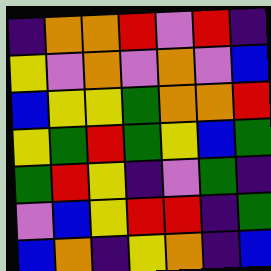[["indigo", "orange", "orange", "red", "violet", "red", "indigo"], ["yellow", "violet", "orange", "violet", "orange", "violet", "blue"], ["blue", "yellow", "yellow", "green", "orange", "orange", "red"], ["yellow", "green", "red", "green", "yellow", "blue", "green"], ["green", "red", "yellow", "indigo", "violet", "green", "indigo"], ["violet", "blue", "yellow", "red", "red", "indigo", "green"], ["blue", "orange", "indigo", "yellow", "orange", "indigo", "blue"]]